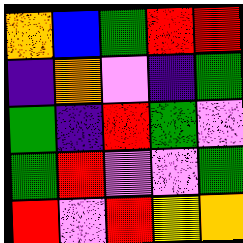[["orange", "blue", "green", "red", "red"], ["indigo", "orange", "violet", "indigo", "green"], ["green", "indigo", "red", "green", "violet"], ["green", "red", "violet", "violet", "green"], ["red", "violet", "red", "yellow", "orange"]]